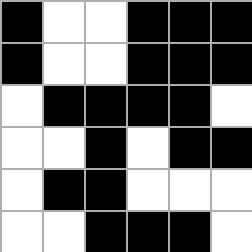[["black", "white", "white", "black", "black", "black"], ["black", "white", "white", "black", "black", "black"], ["white", "black", "black", "black", "black", "white"], ["white", "white", "black", "white", "black", "black"], ["white", "black", "black", "white", "white", "white"], ["white", "white", "black", "black", "black", "white"]]